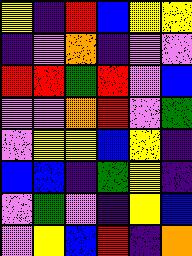[["yellow", "indigo", "red", "blue", "yellow", "yellow"], ["indigo", "violet", "orange", "indigo", "violet", "violet"], ["red", "red", "green", "red", "violet", "blue"], ["violet", "violet", "orange", "red", "violet", "green"], ["violet", "yellow", "yellow", "blue", "yellow", "indigo"], ["blue", "blue", "indigo", "green", "yellow", "indigo"], ["violet", "green", "violet", "indigo", "yellow", "blue"], ["violet", "yellow", "blue", "red", "indigo", "orange"]]